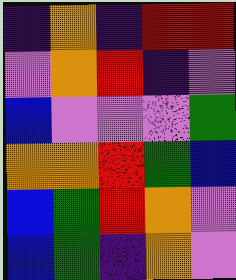[["indigo", "orange", "indigo", "red", "red"], ["violet", "orange", "red", "indigo", "violet"], ["blue", "violet", "violet", "violet", "green"], ["orange", "orange", "red", "green", "blue"], ["blue", "green", "red", "orange", "violet"], ["blue", "green", "indigo", "orange", "violet"]]